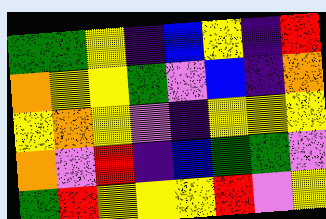[["green", "green", "yellow", "indigo", "blue", "yellow", "indigo", "red"], ["orange", "yellow", "yellow", "green", "violet", "blue", "indigo", "orange"], ["yellow", "orange", "yellow", "violet", "indigo", "yellow", "yellow", "yellow"], ["orange", "violet", "red", "indigo", "blue", "green", "green", "violet"], ["green", "red", "yellow", "yellow", "yellow", "red", "violet", "yellow"]]